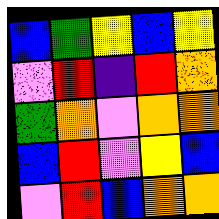[["blue", "green", "yellow", "blue", "yellow"], ["violet", "red", "indigo", "red", "orange"], ["green", "orange", "violet", "orange", "orange"], ["blue", "red", "violet", "yellow", "blue"], ["violet", "red", "blue", "orange", "orange"]]